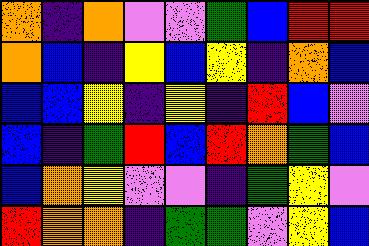[["orange", "indigo", "orange", "violet", "violet", "green", "blue", "red", "red"], ["orange", "blue", "indigo", "yellow", "blue", "yellow", "indigo", "orange", "blue"], ["blue", "blue", "yellow", "indigo", "yellow", "indigo", "red", "blue", "violet"], ["blue", "indigo", "green", "red", "blue", "red", "orange", "green", "blue"], ["blue", "orange", "yellow", "violet", "violet", "indigo", "green", "yellow", "violet"], ["red", "orange", "orange", "indigo", "green", "green", "violet", "yellow", "blue"]]